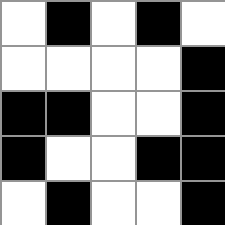[["white", "black", "white", "black", "white"], ["white", "white", "white", "white", "black"], ["black", "black", "white", "white", "black"], ["black", "white", "white", "black", "black"], ["white", "black", "white", "white", "black"]]